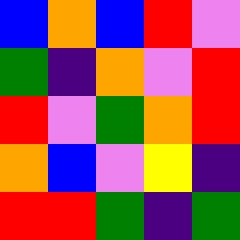[["blue", "orange", "blue", "red", "violet"], ["green", "indigo", "orange", "violet", "red"], ["red", "violet", "green", "orange", "red"], ["orange", "blue", "violet", "yellow", "indigo"], ["red", "red", "green", "indigo", "green"]]